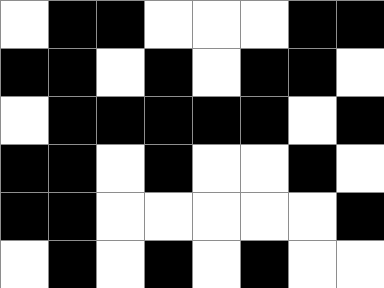[["white", "black", "black", "white", "white", "white", "black", "black"], ["black", "black", "white", "black", "white", "black", "black", "white"], ["white", "black", "black", "black", "black", "black", "white", "black"], ["black", "black", "white", "black", "white", "white", "black", "white"], ["black", "black", "white", "white", "white", "white", "white", "black"], ["white", "black", "white", "black", "white", "black", "white", "white"]]